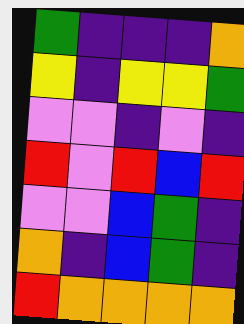[["green", "indigo", "indigo", "indigo", "orange"], ["yellow", "indigo", "yellow", "yellow", "green"], ["violet", "violet", "indigo", "violet", "indigo"], ["red", "violet", "red", "blue", "red"], ["violet", "violet", "blue", "green", "indigo"], ["orange", "indigo", "blue", "green", "indigo"], ["red", "orange", "orange", "orange", "orange"]]